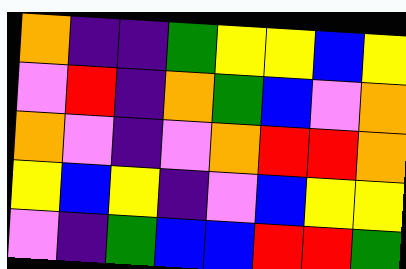[["orange", "indigo", "indigo", "green", "yellow", "yellow", "blue", "yellow"], ["violet", "red", "indigo", "orange", "green", "blue", "violet", "orange"], ["orange", "violet", "indigo", "violet", "orange", "red", "red", "orange"], ["yellow", "blue", "yellow", "indigo", "violet", "blue", "yellow", "yellow"], ["violet", "indigo", "green", "blue", "blue", "red", "red", "green"]]